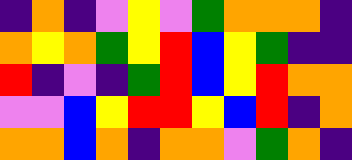[["indigo", "orange", "indigo", "violet", "yellow", "violet", "green", "orange", "orange", "orange", "indigo"], ["orange", "yellow", "orange", "green", "yellow", "red", "blue", "yellow", "green", "indigo", "indigo"], ["red", "indigo", "violet", "indigo", "green", "red", "blue", "yellow", "red", "orange", "orange"], ["violet", "violet", "blue", "yellow", "red", "red", "yellow", "blue", "red", "indigo", "orange"], ["orange", "orange", "blue", "orange", "indigo", "orange", "orange", "violet", "green", "orange", "indigo"]]